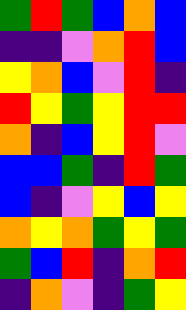[["green", "red", "green", "blue", "orange", "blue"], ["indigo", "indigo", "violet", "orange", "red", "blue"], ["yellow", "orange", "blue", "violet", "red", "indigo"], ["red", "yellow", "green", "yellow", "red", "red"], ["orange", "indigo", "blue", "yellow", "red", "violet"], ["blue", "blue", "green", "indigo", "red", "green"], ["blue", "indigo", "violet", "yellow", "blue", "yellow"], ["orange", "yellow", "orange", "green", "yellow", "green"], ["green", "blue", "red", "indigo", "orange", "red"], ["indigo", "orange", "violet", "indigo", "green", "yellow"]]